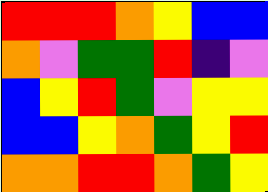[["red", "red", "red", "orange", "yellow", "blue", "blue"], ["orange", "violet", "green", "green", "red", "indigo", "violet"], ["blue", "yellow", "red", "green", "violet", "yellow", "yellow"], ["blue", "blue", "yellow", "orange", "green", "yellow", "red"], ["orange", "orange", "red", "red", "orange", "green", "yellow"]]